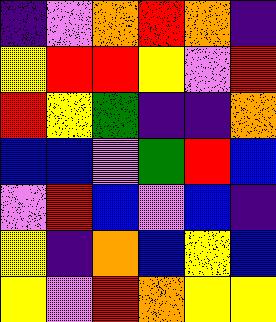[["indigo", "violet", "orange", "red", "orange", "indigo"], ["yellow", "red", "red", "yellow", "violet", "red"], ["red", "yellow", "green", "indigo", "indigo", "orange"], ["blue", "blue", "violet", "green", "red", "blue"], ["violet", "red", "blue", "violet", "blue", "indigo"], ["yellow", "indigo", "orange", "blue", "yellow", "blue"], ["yellow", "violet", "red", "orange", "yellow", "yellow"]]